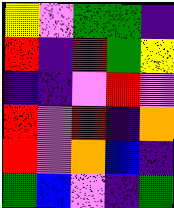[["yellow", "violet", "green", "green", "indigo"], ["red", "indigo", "red", "green", "yellow"], ["indigo", "indigo", "violet", "red", "violet"], ["red", "violet", "red", "indigo", "orange"], ["red", "violet", "orange", "blue", "indigo"], ["green", "blue", "violet", "indigo", "green"]]